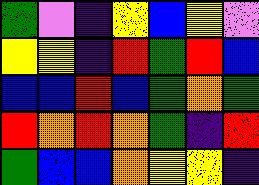[["green", "violet", "indigo", "yellow", "blue", "yellow", "violet"], ["yellow", "yellow", "indigo", "red", "green", "red", "blue"], ["blue", "blue", "red", "blue", "green", "orange", "green"], ["red", "orange", "red", "orange", "green", "indigo", "red"], ["green", "blue", "blue", "orange", "yellow", "yellow", "indigo"]]